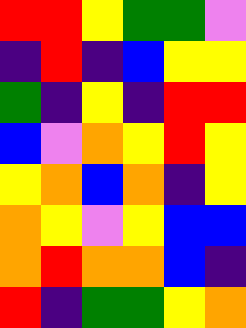[["red", "red", "yellow", "green", "green", "violet"], ["indigo", "red", "indigo", "blue", "yellow", "yellow"], ["green", "indigo", "yellow", "indigo", "red", "red"], ["blue", "violet", "orange", "yellow", "red", "yellow"], ["yellow", "orange", "blue", "orange", "indigo", "yellow"], ["orange", "yellow", "violet", "yellow", "blue", "blue"], ["orange", "red", "orange", "orange", "blue", "indigo"], ["red", "indigo", "green", "green", "yellow", "orange"]]